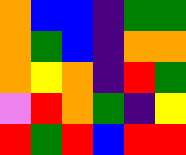[["orange", "blue", "blue", "indigo", "green", "green"], ["orange", "green", "blue", "indigo", "orange", "orange"], ["orange", "yellow", "orange", "indigo", "red", "green"], ["violet", "red", "orange", "green", "indigo", "yellow"], ["red", "green", "red", "blue", "red", "red"]]